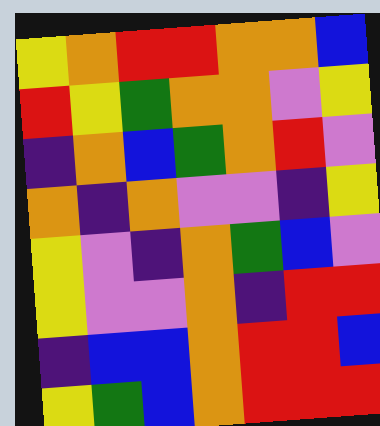[["yellow", "orange", "red", "red", "orange", "orange", "blue"], ["red", "yellow", "green", "orange", "orange", "violet", "yellow"], ["indigo", "orange", "blue", "green", "orange", "red", "violet"], ["orange", "indigo", "orange", "violet", "violet", "indigo", "yellow"], ["yellow", "violet", "indigo", "orange", "green", "blue", "violet"], ["yellow", "violet", "violet", "orange", "indigo", "red", "red"], ["indigo", "blue", "blue", "orange", "red", "red", "blue"], ["yellow", "green", "blue", "orange", "red", "red", "red"]]